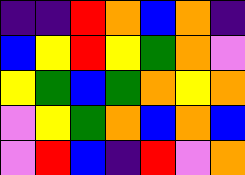[["indigo", "indigo", "red", "orange", "blue", "orange", "indigo"], ["blue", "yellow", "red", "yellow", "green", "orange", "violet"], ["yellow", "green", "blue", "green", "orange", "yellow", "orange"], ["violet", "yellow", "green", "orange", "blue", "orange", "blue"], ["violet", "red", "blue", "indigo", "red", "violet", "orange"]]